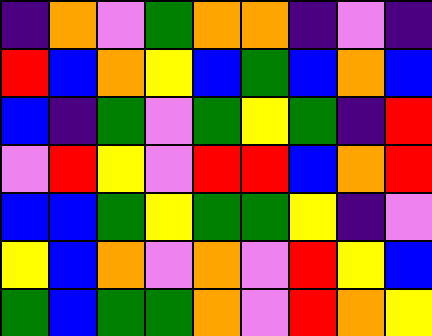[["indigo", "orange", "violet", "green", "orange", "orange", "indigo", "violet", "indigo"], ["red", "blue", "orange", "yellow", "blue", "green", "blue", "orange", "blue"], ["blue", "indigo", "green", "violet", "green", "yellow", "green", "indigo", "red"], ["violet", "red", "yellow", "violet", "red", "red", "blue", "orange", "red"], ["blue", "blue", "green", "yellow", "green", "green", "yellow", "indigo", "violet"], ["yellow", "blue", "orange", "violet", "orange", "violet", "red", "yellow", "blue"], ["green", "blue", "green", "green", "orange", "violet", "red", "orange", "yellow"]]